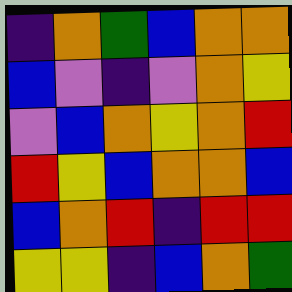[["indigo", "orange", "green", "blue", "orange", "orange"], ["blue", "violet", "indigo", "violet", "orange", "yellow"], ["violet", "blue", "orange", "yellow", "orange", "red"], ["red", "yellow", "blue", "orange", "orange", "blue"], ["blue", "orange", "red", "indigo", "red", "red"], ["yellow", "yellow", "indigo", "blue", "orange", "green"]]